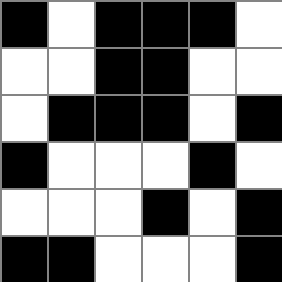[["black", "white", "black", "black", "black", "white"], ["white", "white", "black", "black", "white", "white"], ["white", "black", "black", "black", "white", "black"], ["black", "white", "white", "white", "black", "white"], ["white", "white", "white", "black", "white", "black"], ["black", "black", "white", "white", "white", "black"]]